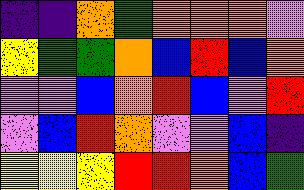[["indigo", "indigo", "orange", "green", "orange", "orange", "orange", "violet"], ["yellow", "green", "green", "orange", "blue", "red", "blue", "orange"], ["violet", "violet", "blue", "orange", "red", "blue", "violet", "red"], ["violet", "blue", "red", "orange", "violet", "violet", "blue", "indigo"], ["yellow", "yellow", "yellow", "red", "red", "orange", "blue", "green"]]